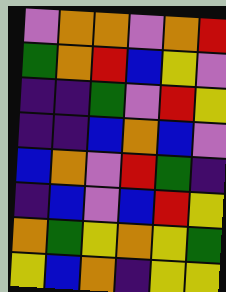[["violet", "orange", "orange", "violet", "orange", "red"], ["green", "orange", "red", "blue", "yellow", "violet"], ["indigo", "indigo", "green", "violet", "red", "yellow"], ["indigo", "indigo", "blue", "orange", "blue", "violet"], ["blue", "orange", "violet", "red", "green", "indigo"], ["indigo", "blue", "violet", "blue", "red", "yellow"], ["orange", "green", "yellow", "orange", "yellow", "green"], ["yellow", "blue", "orange", "indigo", "yellow", "yellow"]]